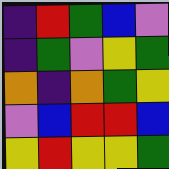[["indigo", "red", "green", "blue", "violet"], ["indigo", "green", "violet", "yellow", "green"], ["orange", "indigo", "orange", "green", "yellow"], ["violet", "blue", "red", "red", "blue"], ["yellow", "red", "yellow", "yellow", "green"]]